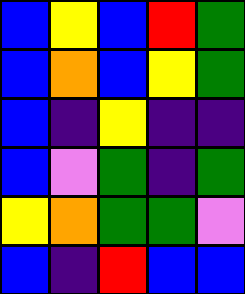[["blue", "yellow", "blue", "red", "green"], ["blue", "orange", "blue", "yellow", "green"], ["blue", "indigo", "yellow", "indigo", "indigo"], ["blue", "violet", "green", "indigo", "green"], ["yellow", "orange", "green", "green", "violet"], ["blue", "indigo", "red", "blue", "blue"]]